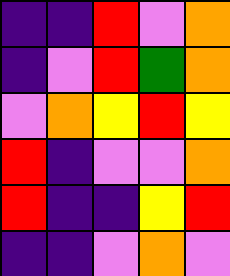[["indigo", "indigo", "red", "violet", "orange"], ["indigo", "violet", "red", "green", "orange"], ["violet", "orange", "yellow", "red", "yellow"], ["red", "indigo", "violet", "violet", "orange"], ["red", "indigo", "indigo", "yellow", "red"], ["indigo", "indigo", "violet", "orange", "violet"]]